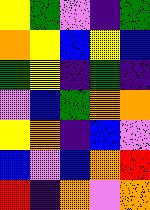[["yellow", "green", "violet", "indigo", "green"], ["orange", "yellow", "blue", "yellow", "blue"], ["green", "yellow", "indigo", "green", "indigo"], ["violet", "blue", "green", "orange", "orange"], ["yellow", "orange", "indigo", "blue", "violet"], ["blue", "violet", "blue", "orange", "red"], ["red", "indigo", "orange", "violet", "orange"]]